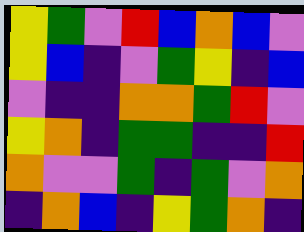[["yellow", "green", "violet", "red", "blue", "orange", "blue", "violet"], ["yellow", "blue", "indigo", "violet", "green", "yellow", "indigo", "blue"], ["violet", "indigo", "indigo", "orange", "orange", "green", "red", "violet"], ["yellow", "orange", "indigo", "green", "green", "indigo", "indigo", "red"], ["orange", "violet", "violet", "green", "indigo", "green", "violet", "orange"], ["indigo", "orange", "blue", "indigo", "yellow", "green", "orange", "indigo"]]